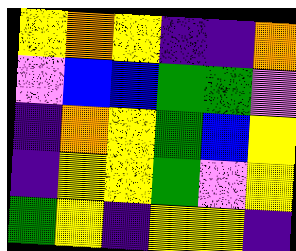[["yellow", "orange", "yellow", "indigo", "indigo", "orange"], ["violet", "blue", "blue", "green", "green", "violet"], ["indigo", "orange", "yellow", "green", "blue", "yellow"], ["indigo", "yellow", "yellow", "green", "violet", "yellow"], ["green", "yellow", "indigo", "yellow", "yellow", "indigo"]]